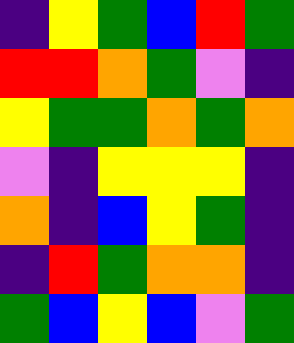[["indigo", "yellow", "green", "blue", "red", "green"], ["red", "red", "orange", "green", "violet", "indigo"], ["yellow", "green", "green", "orange", "green", "orange"], ["violet", "indigo", "yellow", "yellow", "yellow", "indigo"], ["orange", "indigo", "blue", "yellow", "green", "indigo"], ["indigo", "red", "green", "orange", "orange", "indigo"], ["green", "blue", "yellow", "blue", "violet", "green"]]